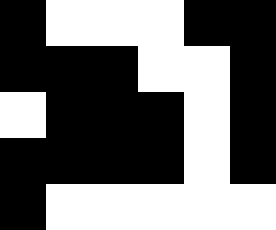[["black", "white", "white", "white", "black", "black"], ["black", "black", "black", "white", "white", "black"], ["white", "black", "black", "black", "white", "black"], ["black", "black", "black", "black", "white", "black"], ["black", "white", "white", "white", "white", "white"]]